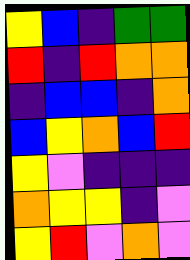[["yellow", "blue", "indigo", "green", "green"], ["red", "indigo", "red", "orange", "orange"], ["indigo", "blue", "blue", "indigo", "orange"], ["blue", "yellow", "orange", "blue", "red"], ["yellow", "violet", "indigo", "indigo", "indigo"], ["orange", "yellow", "yellow", "indigo", "violet"], ["yellow", "red", "violet", "orange", "violet"]]